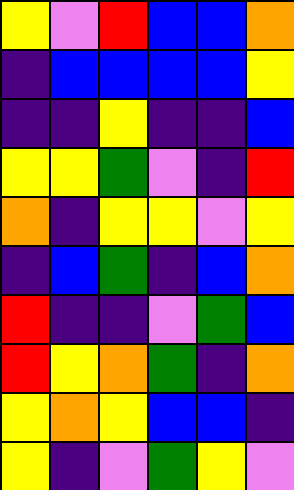[["yellow", "violet", "red", "blue", "blue", "orange"], ["indigo", "blue", "blue", "blue", "blue", "yellow"], ["indigo", "indigo", "yellow", "indigo", "indigo", "blue"], ["yellow", "yellow", "green", "violet", "indigo", "red"], ["orange", "indigo", "yellow", "yellow", "violet", "yellow"], ["indigo", "blue", "green", "indigo", "blue", "orange"], ["red", "indigo", "indigo", "violet", "green", "blue"], ["red", "yellow", "orange", "green", "indigo", "orange"], ["yellow", "orange", "yellow", "blue", "blue", "indigo"], ["yellow", "indigo", "violet", "green", "yellow", "violet"]]